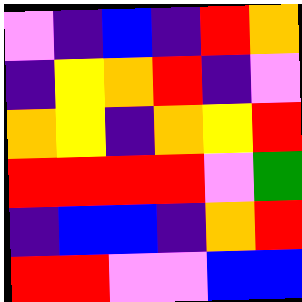[["violet", "indigo", "blue", "indigo", "red", "orange"], ["indigo", "yellow", "orange", "red", "indigo", "violet"], ["orange", "yellow", "indigo", "orange", "yellow", "red"], ["red", "red", "red", "red", "violet", "green"], ["indigo", "blue", "blue", "indigo", "orange", "red"], ["red", "red", "violet", "violet", "blue", "blue"]]